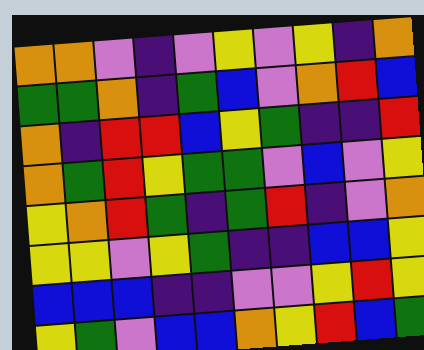[["orange", "orange", "violet", "indigo", "violet", "yellow", "violet", "yellow", "indigo", "orange"], ["green", "green", "orange", "indigo", "green", "blue", "violet", "orange", "red", "blue"], ["orange", "indigo", "red", "red", "blue", "yellow", "green", "indigo", "indigo", "red"], ["orange", "green", "red", "yellow", "green", "green", "violet", "blue", "violet", "yellow"], ["yellow", "orange", "red", "green", "indigo", "green", "red", "indigo", "violet", "orange"], ["yellow", "yellow", "violet", "yellow", "green", "indigo", "indigo", "blue", "blue", "yellow"], ["blue", "blue", "blue", "indigo", "indigo", "violet", "violet", "yellow", "red", "yellow"], ["yellow", "green", "violet", "blue", "blue", "orange", "yellow", "red", "blue", "green"]]